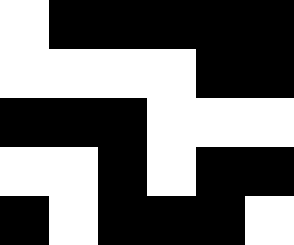[["white", "black", "black", "black", "black", "black"], ["white", "white", "white", "white", "black", "black"], ["black", "black", "black", "white", "white", "white"], ["white", "white", "black", "white", "black", "black"], ["black", "white", "black", "black", "black", "white"]]